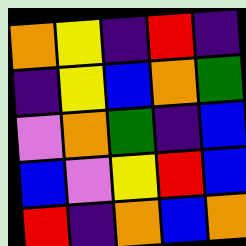[["orange", "yellow", "indigo", "red", "indigo"], ["indigo", "yellow", "blue", "orange", "green"], ["violet", "orange", "green", "indigo", "blue"], ["blue", "violet", "yellow", "red", "blue"], ["red", "indigo", "orange", "blue", "orange"]]